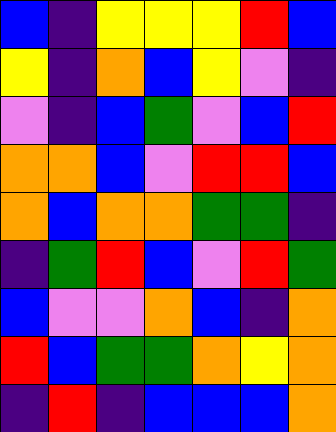[["blue", "indigo", "yellow", "yellow", "yellow", "red", "blue"], ["yellow", "indigo", "orange", "blue", "yellow", "violet", "indigo"], ["violet", "indigo", "blue", "green", "violet", "blue", "red"], ["orange", "orange", "blue", "violet", "red", "red", "blue"], ["orange", "blue", "orange", "orange", "green", "green", "indigo"], ["indigo", "green", "red", "blue", "violet", "red", "green"], ["blue", "violet", "violet", "orange", "blue", "indigo", "orange"], ["red", "blue", "green", "green", "orange", "yellow", "orange"], ["indigo", "red", "indigo", "blue", "blue", "blue", "orange"]]